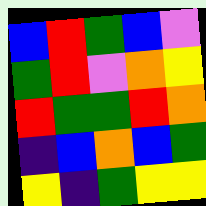[["blue", "red", "green", "blue", "violet"], ["green", "red", "violet", "orange", "yellow"], ["red", "green", "green", "red", "orange"], ["indigo", "blue", "orange", "blue", "green"], ["yellow", "indigo", "green", "yellow", "yellow"]]